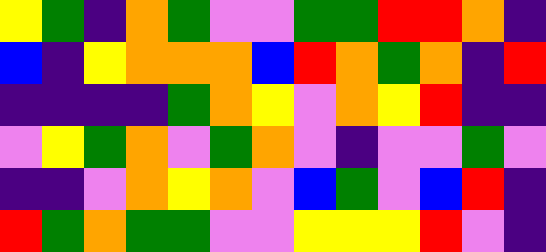[["yellow", "green", "indigo", "orange", "green", "violet", "violet", "green", "green", "red", "red", "orange", "indigo"], ["blue", "indigo", "yellow", "orange", "orange", "orange", "blue", "red", "orange", "green", "orange", "indigo", "red"], ["indigo", "indigo", "indigo", "indigo", "green", "orange", "yellow", "violet", "orange", "yellow", "red", "indigo", "indigo"], ["violet", "yellow", "green", "orange", "violet", "green", "orange", "violet", "indigo", "violet", "violet", "green", "violet"], ["indigo", "indigo", "violet", "orange", "yellow", "orange", "violet", "blue", "green", "violet", "blue", "red", "indigo"], ["red", "green", "orange", "green", "green", "violet", "violet", "yellow", "yellow", "yellow", "red", "violet", "indigo"]]